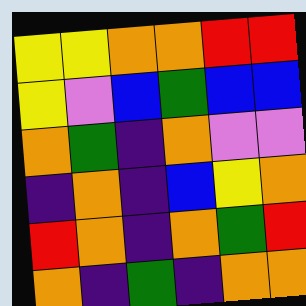[["yellow", "yellow", "orange", "orange", "red", "red"], ["yellow", "violet", "blue", "green", "blue", "blue"], ["orange", "green", "indigo", "orange", "violet", "violet"], ["indigo", "orange", "indigo", "blue", "yellow", "orange"], ["red", "orange", "indigo", "orange", "green", "red"], ["orange", "indigo", "green", "indigo", "orange", "orange"]]